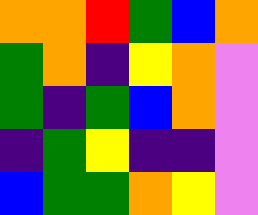[["orange", "orange", "red", "green", "blue", "orange"], ["green", "orange", "indigo", "yellow", "orange", "violet"], ["green", "indigo", "green", "blue", "orange", "violet"], ["indigo", "green", "yellow", "indigo", "indigo", "violet"], ["blue", "green", "green", "orange", "yellow", "violet"]]